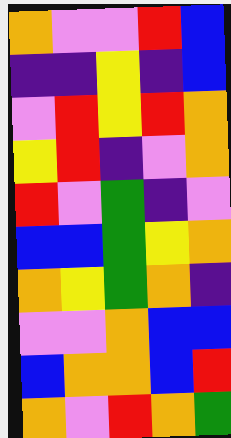[["orange", "violet", "violet", "red", "blue"], ["indigo", "indigo", "yellow", "indigo", "blue"], ["violet", "red", "yellow", "red", "orange"], ["yellow", "red", "indigo", "violet", "orange"], ["red", "violet", "green", "indigo", "violet"], ["blue", "blue", "green", "yellow", "orange"], ["orange", "yellow", "green", "orange", "indigo"], ["violet", "violet", "orange", "blue", "blue"], ["blue", "orange", "orange", "blue", "red"], ["orange", "violet", "red", "orange", "green"]]